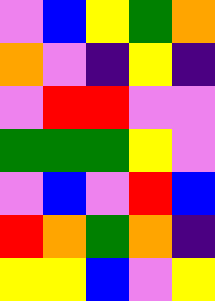[["violet", "blue", "yellow", "green", "orange"], ["orange", "violet", "indigo", "yellow", "indigo"], ["violet", "red", "red", "violet", "violet"], ["green", "green", "green", "yellow", "violet"], ["violet", "blue", "violet", "red", "blue"], ["red", "orange", "green", "orange", "indigo"], ["yellow", "yellow", "blue", "violet", "yellow"]]